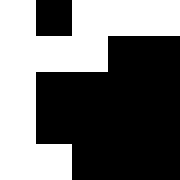[["white", "black", "white", "white", "white"], ["white", "white", "white", "black", "black"], ["white", "black", "black", "black", "black"], ["white", "black", "black", "black", "black"], ["white", "white", "black", "black", "black"]]